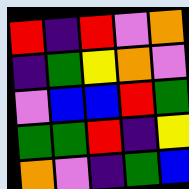[["red", "indigo", "red", "violet", "orange"], ["indigo", "green", "yellow", "orange", "violet"], ["violet", "blue", "blue", "red", "green"], ["green", "green", "red", "indigo", "yellow"], ["orange", "violet", "indigo", "green", "blue"]]